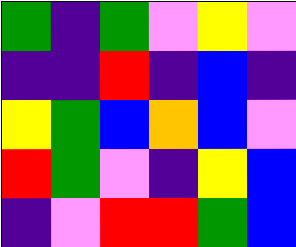[["green", "indigo", "green", "violet", "yellow", "violet"], ["indigo", "indigo", "red", "indigo", "blue", "indigo"], ["yellow", "green", "blue", "orange", "blue", "violet"], ["red", "green", "violet", "indigo", "yellow", "blue"], ["indigo", "violet", "red", "red", "green", "blue"]]